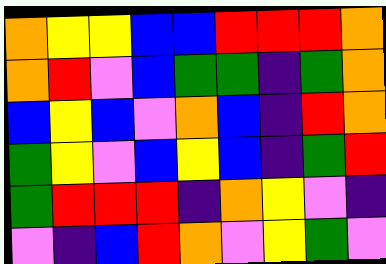[["orange", "yellow", "yellow", "blue", "blue", "red", "red", "red", "orange"], ["orange", "red", "violet", "blue", "green", "green", "indigo", "green", "orange"], ["blue", "yellow", "blue", "violet", "orange", "blue", "indigo", "red", "orange"], ["green", "yellow", "violet", "blue", "yellow", "blue", "indigo", "green", "red"], ["green", "red", "red", "red", "indigo", "orange", "yellow", "violet", "indigo"], ["violet", "indigo", "blue", "red", "orange", "violet", "yellow", "green", "violet"]]